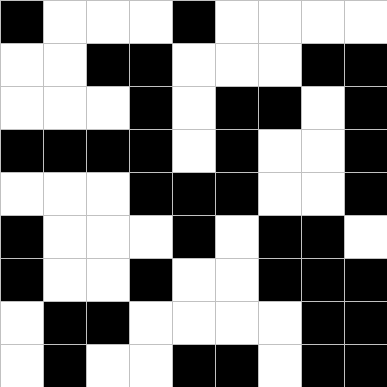[["black", "white", "white", "white", "black", "white", "white", "white", "white"], ["white", "white", "black", "black", "white", "white", "white", "black", "black"], ["white", "white", "white", "black", "white", "black", "black", "white", "black"], ["black", "black", "black", "black", "white", "black", "white", "white", "black"], ["white", "white", "white", "black", "black", "black", "white", "white", "black"], ["black", "white", "white", "white", "black", "white", "black", "black", "white"], ["black", "white", "white", "black", "white", "white", "black", "black", "black"], ["white", "black", "black", "white", "white", "white", "white", "black", "black"], ["white", "black", "white", "white", "black", "black", "white", "black", "black"]]